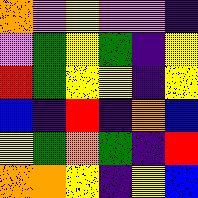[["orange", "violet", "yellow", "violet", "violet", "indigo"], ["violet", "green", "yellow", "green", "indigo", "yellow"], ["red", "green", "yellow", "yellow", "indigo", "yellow"], ["blue", "indigo", "red", "indigo", "orange", "blue"], ["yellow", "green", "orange", "green", "indigo", "red"], ["orange", "orange", "yellow", "indigo", "yellow", "blue"]]